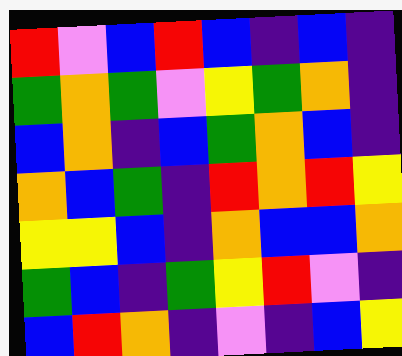[["red", "violet", "blue", "red", "blue", "indigo", "blue", "indigo"], ["green", "orange", "green", "violet", "yellow", "green", "orange", "indigo"], ["blue", "orange", "indigo", "blue", "green", "orange", "blue", "indigo"], ["orange", "blue", "green", "indigo", "red", "orange", "red", "yellow"], ["yellow", "yellow", "blue", "indigo", "orange", "blue", "blue", "orange"], ["green", "blue", "indigo", "green", "yellow", "red", "violet", "indigo"], ["blue", "red", "orange", "indigo", "violet", "indigo", "blue", "yellow"]]